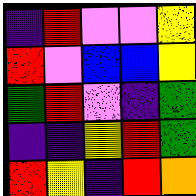[["indigo", "red", "violet", "violet", "yellow"], ["red", "violet", "blue", "blue", "yellow"], ["green", "red", "violet", "indigo", "green"], ["indigo", "indigo", "yellow", "red", "green"], ["red", "yellow", "indigo", "red", "orange"]]